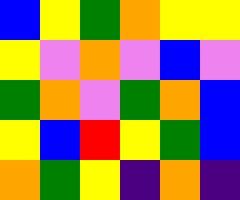[["blue", "yellow", "green", "orange", "yellow", "yellow"], ["yellow", "violet", "orange", "violet", "blue", "violet"], ["green", "orange", "violet", "green", "orange", "blue"], ["yellow", "blue", "red", "yellow", "green", "blue"], ["orange", "green", "yellow", "indigo", "orange", "indigo"]]